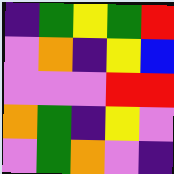[["indigo", "green", "yellow", "green", "red"], ["violet", "orange", "indigo", "yellow", "blue"], ["violet", "violet", "violet", "red", "red"], ["orange", "green", "indigo", "yellow", "violet"], ["violet", "green", "orange", "violet", "indigo"]]